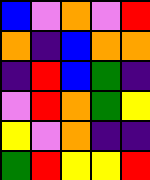[["blue", "violet", "orange", "violet", "red"], ["orange", "indigo", "blue", "orange", "orange"], ["indigo", "red", "blue", "green", "indigo"], ["violet", "red", "orange", "green", "yellow"], ["yellow", "violet", "orange", "indigo", "indigo"], ["green", "red", "yellow", "yellow", "red"]]